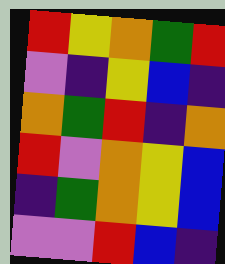[["red", "yellow", "orange", "green", "red"], ["violet", "indigo", "yellow", "blue", "indigo"], ["orange", "green", "red", "indigo", "orange"], ["red", "violet", "orange", "yellow", "blue"], ["indigo", "green", "orange", "yellow", "blue"], ["violet", "violet", "red", "blue", "indigo"]]